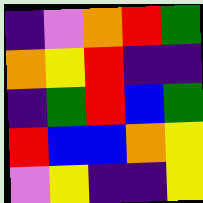[["indigo", "violet", "orange", "red", "green"], ["orange", "yellow", "red", "indigo", "indigo"], ["indigo", "green", "red", "blue", "green"], ["red", "blue", "blue", "orange", "yellow"], ["violet", "yellow", "indigo", "indigo", "yellow"]]